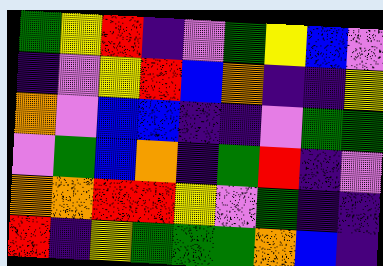[["green", "yellow", "red", "indigo", "violet", "green", "yellow", "blue", "violet"], ["indigo", "violet", "yellow", "red", "blue", "orange", "indigo", "indigo", "yellow"], ["orange", "violet", "blue", "blue", "indigo", "indigo", "violet", "green", "green"], ["violet", "green", "blue", "orange", "indigo", "green", "red", "indigo", "violet"], ["orange", "orange", "red", "red", "yellow", "violet", "green", "indigo", "indigo"], ["red", "indigo", "yellow", "green", "green", "green", "orange", "blue", "indigo"]]